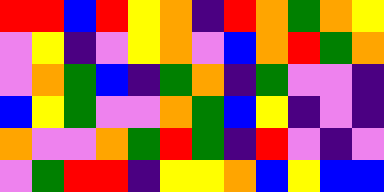[["red", "red", "blue", "red", "yellow", "orange", "indigo", "red", "orange", "green", "orange", "yellow"], ["violet", "yellow", "indigo", "violet", "yellow", "orange", "violet", "blue", "orange", "red", "green", "orange"], ["violet", "orange", "green", "blue", "indigo", "green", "orange", "indigo", "green", "violet", "violet", "indigo"], ["blue", "yellow", "green", "violet", "violet", "orange", "green", "blue", "yellow", "indigo", "violet", "indigo"], ["orange", "violet", "violet", "orange", "green", "red", "green", "indigo", "red", "violet", "indigo", "violet"], ["violet", "green", "red", "red", "indigo", "yellow", "yellow", "orange", "blue", "yellow", "blue", "blue"]]